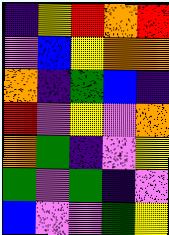[["indigo", "yellow", "red", "orange", "red"], ["violet", "blue", "yellow", "orange", "orange"], ["orange", "indigo", "green", "blue", "indigo"], ["red", "violet", "yellow", "violet", "orange"], ["orange", "green", "indigo", "violet", "yellow"], ["green", "violet", "green", "indigo", "violet"], ["blue", "violet", "violet", "green", "yellow"]]